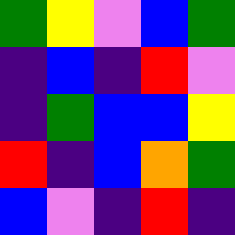[["green", "yellow", "violet", "blue", "green"], ["indigo", "blue", "indigo", "red", "violet"], ["indigo", "green", "blue", "blue", "yellow"], ["red", "indigo", "blue", "orange", "green"], ["blue", "violet", "indigo", "red", "indigo"]]